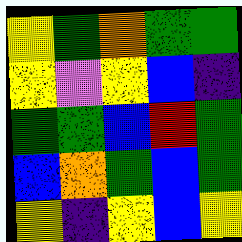[["yellow", "green", "orange", "green", "green"], ["yellow", "violet", "yellow", "blue", "indigo"], ["green", "green", "blue", "red", "green"], ["blue", "orange", "green", "blue", "green"], ["yellow", "indigo", "yellow", "blue", "yellow"]]